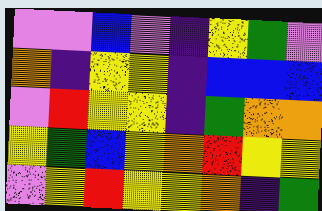[["violet", "violet", "blue", "violet", "indigo", "yellow", "green", "violet"], ["orange", "indigo", "yellow", "yellow", "indigo", "blue", "blue", "blue"], ["violet", "red", "yellow", "yellow", "indigo", "green", "orange", "orange"], ["yellow", "green", "blue", "yellow", "orange", "red", "yellow", "yellow"], ["violet", "yellow", "red", "yellow", "yellow", "orange", "indigo", "green"]]